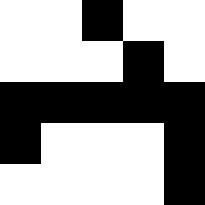[["white", "white", "black", "white", "white"], ["white", "white", "white", "black", "white"], ["black", "black", "black", "black", "black"], ["black", "white", "white", "white", "black"], ["white", "white", "white", "white", "black"]]